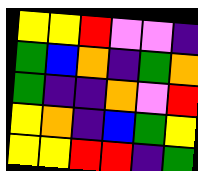[["yellow", "yellow", "red", "violet", "violet", "indigo"], ["green", "blue", "orange", "indigo", "green", "orange"], ["green", "indigo", "indigo", "orange", "violet", "red"], ["yellow", "orange", "indigo", "blue", "green", "yellow"], ["yellow", "yellow", "red", "red", "indigo", "green"]]